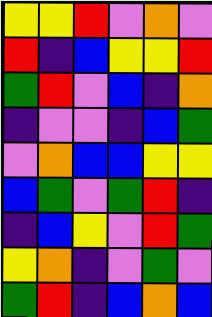[["yellow", "yellow", "red", "violet", "orange", "violet"], ["red", "indigo", "blue", "yellow", "yellow", "red"], ["green", "red", "violet", "blue", "indigo", "orange"], ["indigo", "violet", "violet", "indigo", "blue", "green"], ["violet", "orange", "blue", "blue", "yellow", "yellow"], ["blue", "green", "violet", "green", "red", "indigo"], ["indigo", "blue", "yellow", "violet", "red", "green"], ["yellow", "orange", "indigo", "violet", "green", "violet"], ["green", "red", "indigo", "blue", "orange", "blue"]]